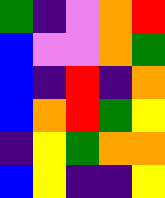[["green", "indigo", "violet", "orange", "red"], ["blue", "violet", "violet", "orange", "green"], ["blue", "indigo", "red", "indigo", "orange"], ["blue", "orange", "red", "green", "yellow"], ["indigo", "yellow", "green", "orange", "orange"], ["blue", "yellow", "indigo", "indigo", "yellow"]]